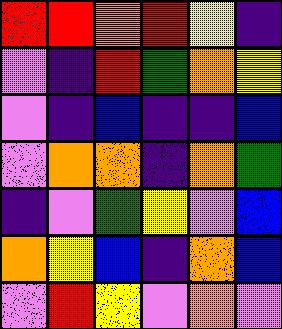[["red", "red", "orange", "red", "yellow", "indigo"], ["violet", "indigo", "red", "green", "orange", "yellow"], ["violet", "indigo", "blue", "indigo", "indigo", "blue"], ["violet", "orange", "orange", "indigo", "orange", "green"], ["indigo", "violet", "green", "yellow", "violet", "blue"], ["orange", "yellow", "blue", "indigo", "orange", "blue"], ["violet", "red", "yellow", "violet", "orange", "violet"]]